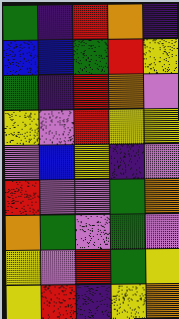[["green", "indigo", "red", "orange", "indigo"], ["blue", "blue", "green", "red", "yellow"], ["green", "indigo", "red", "orange", "violet"], ["yellow", "violet", "red", "yellow", "yellow"], ["violet", "blue", "yellow", "indigo", "violet"], ["red", "violet", "violet", "green", "orange"], ["orange", "green", "violet", "green", "violet"], ["yellow", "violet", "red", "green", "yellow"], ["yellow", "red", "indigo", "yellow", "orange"]]